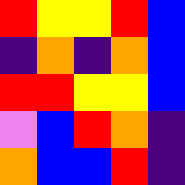[["red", "yellow", "yellow", "red", "blue"], ["indigo", "orange", "indigo", "orange", "blue"], ["red", "red", "yellow", "yellow", "blue"], ["violet", "blue", "red", "orange", "indigo"], ["orange", "blue", "blue", "red", "indigo"]]